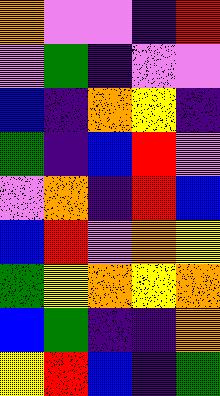[["orange", "violet", "violet", "indigo", "red"], ["violet", "green", "indigo", "violet", "violet"], ["blue", "indigo", "orange", "yellow", "indigo"], ["green", "indigo", "blue", "red", "violet"], ["violet", "orange", "indigo", "red", "blue"], ["blue", "red", "violet", "orange", "yellow"], ["green", "yellow", "orange", "yellow", "orange"], ["blue", "green", "indigo", "indigo", "orange"], ["yellow", "red", "blue", "indigo", "green"]]